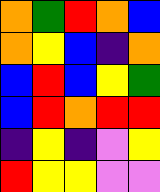[["orange", "green", "red", "orange", "blue"], ["orange", "yellow", "blue", "indigo", "orange"], ["blue", "red", "blue", "yellow", "green"], ["blue", "red", "orange", "red", "red"], ["indigo", "yellow", "indigo", "violet", "yellow"], ["red", "yellow", "yellow", "violet", "violet"]]